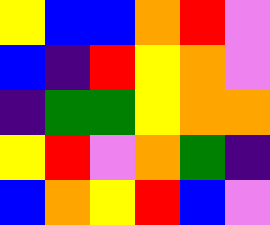[["yellow", "blue", "blue", "orange", "red", "violet"], ["blue", "indigo", "red", "yellow", "orange", "violet"], ["indigo", "green", "green", "yellow", "orange", "orange"], ["yellow", "red", "violet", "orange", "green", "indigo"], ["blue", "orange", "yellow", "red", "blue", "violet"]]